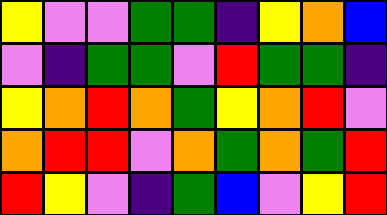[["yellow", "violet", "violet", "green", "green", "indigo", "yellow", "orange", "blue"], ["violet", "indigo", "green", "green", "violet", "red", "green", "green", "indigo"], ["yellow", "orange", "red", "orange", "green", "yellow", "orange", "red", "violet"], ["orange", "red", "red", "violet", "orange", "green", "orange", "green", "red"], ["red", "yellow", "violet", "indigo", "green", "blue", "violet", "yellow", "red"]]